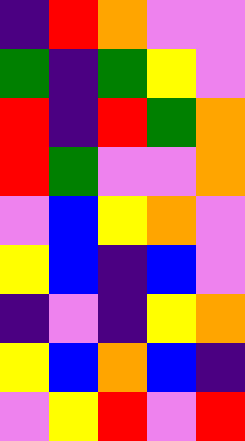[["indigo", "red", "orange", "violet", "violet"], ["green", "indigo", "green", "yellow", "violet"], ["red", "indigo", "red", "green", "orange"], ["red", "green", "violet", "violet", "orange"], ["violet", "blue", "yellow", "orange", "violet"], ["yellow", "blue", "indigo", "blue", "violet"], ["indigo", "violet", "indigo", "yellow", "orange"], ["yellow", "blue", "orange", "blue", "indigo"], ["violet", "yellow", "red", "violet", "red"]]